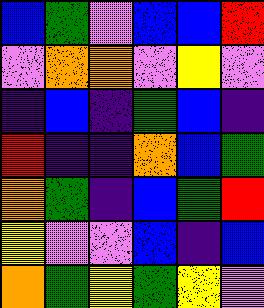[["blue", "green", "violet", "blue", "blue", "red"], ["violet", "orange", "orange", "violet", "yellow", "violet"], ["indigo", "blue", "indigo", "green", "blue", "indigo"], ["red", "indigo", "indigo", "orange", "blue", "green"], ["orange", "green", "indigo", "blue", "green", "red"], ["yellow", "violet", "violet", "blue", "indigo", "blue"], ["orange", "green", "yellow", "green", "yellow", "violet"]]